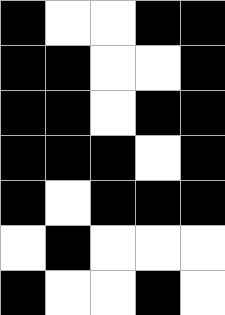[["black", "white", "white", "black", "black"], ["black", "black", "white", "white", "black"], ["black", "black", "white", "black", "black"], ["black", "black", "black", "white", "black"], ["black", "white", "black", "black", "black"], ["white", "black", "white", "white", "white"], ["black", "white", "white", "black", "white"]]